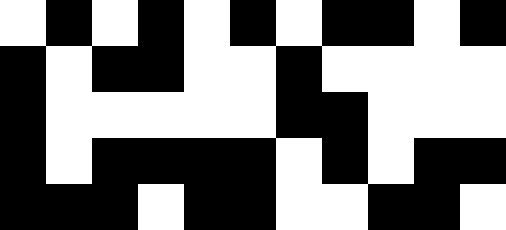[["white", "black", "white", "black", "white", "black", "white", "black", "black", "white", "black"], ["black", "white", "black", "black", "white", "white", "black", "white", "white", "white", "white"], ["black", "white", "white", "white", "white", "white", "black", "black", "white", "white", "white"], ["black", "white", "black", "black", "black", "black", "white", "black", "white", "black", "black"], ["black", "black", "black", "white", "black", "black", "white", "white", "black", "black", "white"]]